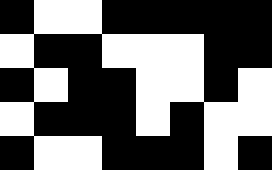[["black", "white", "white", "black", "black", "black", "black", "black"], ["white", "black", "black", "white", "white", "white", "black", "black"], ["black", "white", "black", "black", "white", "white", "black", "white"], ["white", "black", "black", "black", "white", "black", "white", "white"], ["black", "white", "white", "black", "black", "black", "white", "black"]]